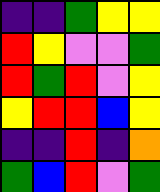[["indigo", "indigo", "green", "yellow", "yellow"], ["red", "yellow", "violet", "violet", "green"], ["red", "green", "red", "violet", "yellow"], ["yellow", "red", "red", "blue", "yellow"], ["indigo", "indigo", "red", "indigo", "orange"], ["green", "blue", "red", "violet", "green"]]